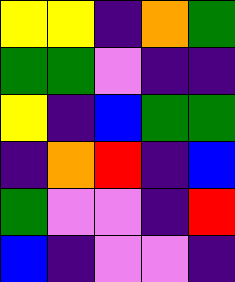[["yellow", "yellow", "indigo", "orange", "green"], ["green", "green", "violet", "indigo", "indigo"], ["yellow", "indigo", "blue", "green", "green"], ["indigo", "orange", "red", "indigo", "blue"], ["green", "violet", "violet", "indigo", "red"], ["blue", "indigo", "violet", "violet", "indigo"]]